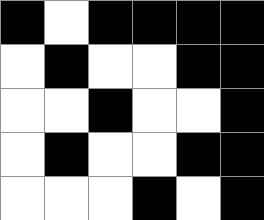[["black", "white", "black", "black", "black", "black"], ["white", "black", "white", "white", "black", "black"], ["white", "white", "black", "white", "white", "black"], ["white", "black", "white", "white", "black", "black"], ["white", "white", "white", "black", "white", "black"]]